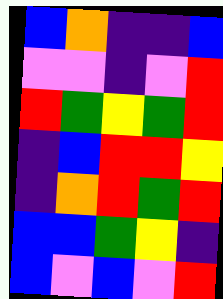[["blue", "orange", "indigo", "indigo", "blue"], ["violet", "violet", "indigo", "violet", "red"], ["red", "green", "yellow", "green", "red"], ["indigo", "blue", "red", "red", "yellow"], ["indigo", "orange", "red", "green", "red"], ["blue", "blue", "green", "yellow", "indigo"], ["blue", "violet", "blue", "violet", "red"]]